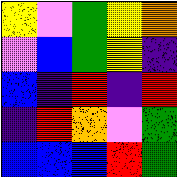[["yellow", "violet", "green", "yellow", "orange"], ["violet", "blue", "green", "yellow", "indigo"], ["blue", "indigo", "red", "indigo", "red"], ["indigo", "red", "orange", "violet", "green"], ["blue", "blue", "blue", "red", "green"]]